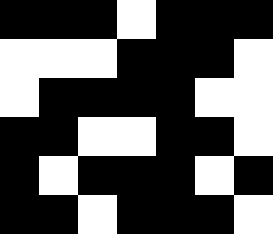[["black", "black", "black", "white", "black", "black", "black"], ["white", "white", "white", "black", "black", "black", "white"], ["white", "black", "black", "black", "black", "white", "white"], ["black", "black", "white", "white", "black", "black", "white"], ["black", "white", "black", "black", "black", "white", "black"], ["black", "black", "white", "black", "black", "black", "white"]]